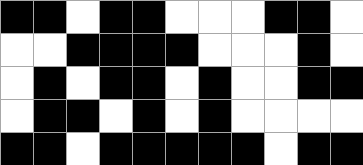[["black", "black", "white", "black", "black", "white", "white", "white", "black", "black", "white"], ["white", "white", "black", "black", "black", "black", "white", "white", "white", "black", "white"], ["white", "black", "white", "black", "black", "white", "black", "white", "white", "black", "black"], ["white", "black", "black", "white", "black", "white", "black", "white", "white", "white", "white"], ["black", "black", "white", "black", "black", "black", "black", "black", "white", "black", "black"]]